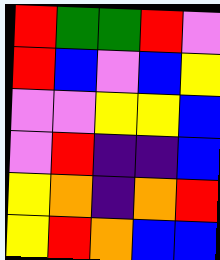[["red", "green", "green", "red", "violet"], ["red", "blue", "violet", "blue", "yellow"], ["violet", "violet", "yellow", "yellow", "blue"], ["violet", "red", "indigo", "indigo", "blue"], ["yellow", "orange", "indigo", "orange", "red"], ["yellow", "red", "orange", "blue", "blue"]]